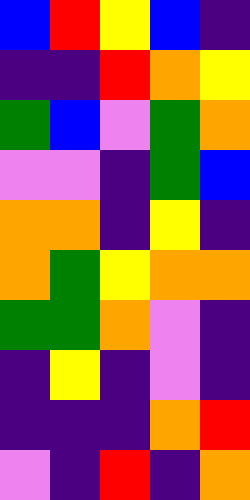[["blue", "red", "yellow", "blue", "indigo"], ["indigo", "indigo", "red", "orange", "yellow"], ["green", "blue", "violet", "green", "orange"], ["violet", "violet", "indigo", "green", "blue"], ["orange", "orange", "indigo", "yellow", "indigo"], ["orange", "green", "yellow", "orange", "orange"], ["green", "green", "orange", "violet", "indigo"], ["indigo", "yellow", "indigo", "violet", "indigo"], ["indigo", "indigo", "indigo", "orange", "red"], ["violet", "indigo", "red", "indigo", "orange"]]